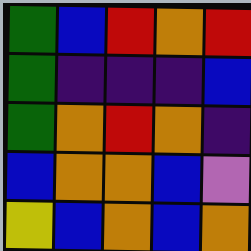[["green", "blue", "red", "orange", "red"], ["green", "indigo", "indigo", "indigo", "blue"], ["green", "orange", "red", "orange", "indigo"], ["blue", "orange", "orange", "blue", "violet"], ["yellow", "blue", "orange", "blue", "orange"]]